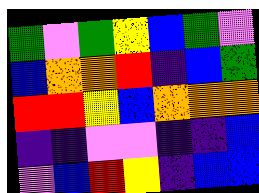[["green", "violet", "green", "yellow", "blue", "green", "violet"], ["blue", "orange", "orange", "red", "indigo", "blue", "green"], ["red", "red", "yellow", "blue", "orange", "orange", "orange"], ["indigo", "indigo", "violet", "violet", "indigo", "indigo", "blue"], ["violet", "blue", "red", "yellow", "indigo", "blue", "blue"]]